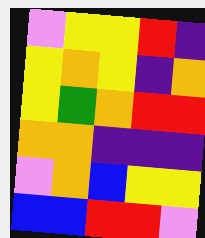[["violet", "yellow", "yellow", "red", "indigo"], ["yellow", "orange", "yellow", "indigo", "orange"], ["yellow", "green", "orange", "red", "red"], ["orange", "orange", "indigo", "indigo", "indigo"], ["violet", "orange", "blue", "yellow", "yellow"], ["blue", "blue", "red", "red", "violet"]]